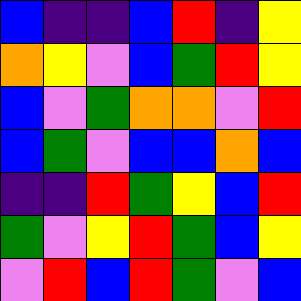[["blue", "indigo", "indigo", "blue", "red", "indigo", "yellow"], ["orange", "yellow", "violet", "blue", "green", "red", "yellow"], ["blue", "violet", "green", "orange", "orange", "violet", "red"], ["blue", "green", "violet", "blue", "blue", "orange", "blue"], ["indigo", "indigo", "red", "green", "yellow", "blue", "red"], ["green", "violet", "yellow", "red", "green", "blue", "yellow"], ["violet", "red", "blue", "red", "green", "violet", "blue"]]